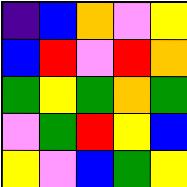[["indigo", "blue", "orange", "violet", "yellow"], ["blue", "red", "violet", "red", "orange"], ["green", "yellow", "green", "orange", "green"], ["violet", "green", "red", "yellow", "blue"], ["yellow", "violet", "blue", "green", "yellow"]]